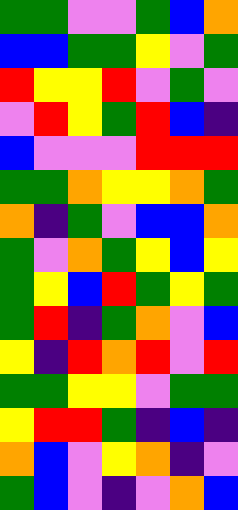[["green", "green", "violet", "violet", "green", "blue", "orange"], ["blue", "blue", "green", "green", "yellow", "violet", "green"], ["red", "yellow", "yellow", "red", "violet", "green", "violet"], ["violet", "red", "yellow", "green", "red", "blue", "indigo"], ["blue", "violet", "violet", "violet", "red", "red", "red"], ["green", "green", "orange", "yellow", "yellow", "orange", "green"], ["orange", "indigo", "green", "violet", "blue", "blue", "orange"], ["green", "violet", "orange", "green", "yellow", "blue", "yellow"], ["green", "yellow", "blue", "red", "green", "yellow", "green"], ["green", "red", "indigo", "green", "orange", "violet", "blue"], ["yellow", "indigo", "red", "orange", "red", "violet", "red"], ["green", "green", "yellow", "yellow", "violet", "green", "green"], ["yellow", "red", "red", "green", "indigo", "blue", "indigo"], ["orange", "blue", "violet", "yellow", "orange", "indigo", "violet"], ["green", "blue", "violet", "indigo", "violet", "orange", "blue"]]